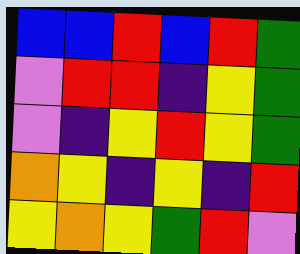[["blue", "blue", "red", "blue", "red", "green"], ["violet", "red", "red", "indigo", "yellow", "green"], ["violet", "indigo", "yellow", "red", "yellow", "green"], ["orange", "yellow", "indigo", "yellow", "indigo", "red"], ["yellow", "orange", "yellow", "green", "red", "violet"]]